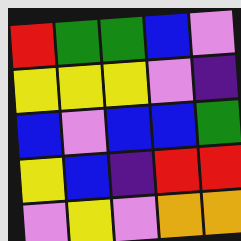[["red", "green", "green", "blue", "violet"], ["yellow", "yellow", "yellow", "violet", "indigo"], ["blue", "violet", "blue", "blue", "green"], ["yellow", "blue", "indigo", "red", "red"], ["violet", "yellow", "violet", "orange", "orange"]]